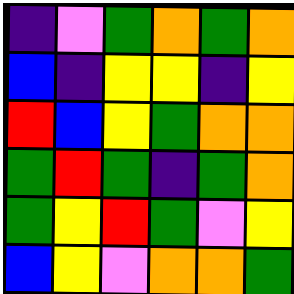[["indigo", "violet", "green", "orange", "green", "orange"], ["blue", "indigo", "yellow", "yellow", "indigo", "yellow"], ["red", "blue", "yellow", "green", "orange", "orange"], ["green", "red", "green", "indigo", "green", "orange"], ["green", "yellow", "red", "green", "violet", "yellow"], ["blue", "yellow", "violet", "orange", "orange", "green"]]